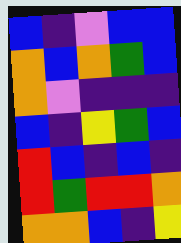[["blue", "indigo", "violet", "blue", "blue"], ["orange", "blue", "orange", "green", "blue"], ["orange", "violet", "indigo", "indigo", "indigo"], ["blue", "indigo", "yellow", "green", "blue"], ["red", "blue", "indigo", "blue", "indigo"], ["red", "green", "red", "red", "orange"], ["orange", "orange", "blue", "indigo", "yellow"]]